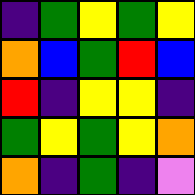[["indigo", "green", "yellow", "green", "yellow"], ["orange", "blue", "green", "red", "blue"], ["red", "indigo", "yellow", "yellow", "indigo"], ["green", "yellow", "green", "yellow", "orange"], ["orange", "indigo", "green", "indigo", "violet"]]